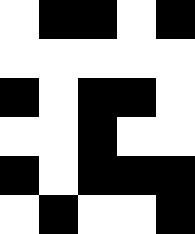[["white", "black", "black", "white", "black"], ["white", "white", "white", "white", "white"], ["black", "white", "black", "black", "white"], ["white", "white", "black", "white", "white"], ["black", "white", "black", "black", "black"], ["white", "black", "white", "white", "black"]]